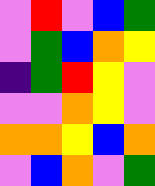[["violet", "red", "violet", "blue", "green"], ["violet", "green", "blue", "orange", "yellow"], ["indigo", "green", "red", "yellow", "violet"], ["violet", "violet", "orange", "yellow", "violet"], ["orange", "orange", "yellow", "blue", "orange"], ["violet", "blue", "orange", "violet", "green"]]